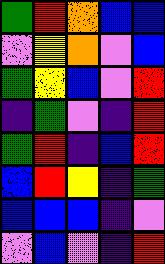[["green", "red", "orange", "blue", "blue"], ["violet", "yellow", "orange", "violet", "blue"], ["green", "yellow", "blue", "violet", "red"], ["indigo", "green", "violet", "indigo", "red"], ["green", "red", "indigo", "blue", "red"], ["blue", "red", "yellow", "indigo", "green"], ["blue", "blue", "blue", "indigo", "violet"], ["violet", "blue", "violet", "indigo", "red"]]